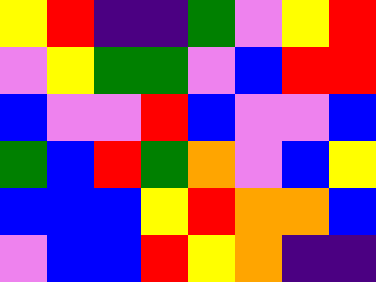[["yellow", "red", "indigo", "indigo", "green", "violet", "yellow", "red"], ["violet", "yellow", "green", "green", "violet", "blue", "red", "red"], ["blue", "violet", "violet", "red", "blue", "violet", "violet", "blue"], ["green", "blue", "red", "green", "orange", "violet", "blue", "yellow"], ["blue", "blue", "blue", "yellow", "red", "orange", "orange", "blue"], ["violet", "blue", "blue", "red", "yellow", "orange", "indigo", "indigo"]]